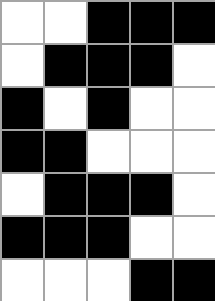[["white", "white", "black", "black", "black"], ["white", "black", "black", "black", "white"], ["black", "white", "black", "white", "white"], ["black", "black", "white", "white", "white"], ["white", "black", "black", "black", "white"], ["black", "black", "black", "white", "white"], ["white", "white", "white", "black", "black"]]